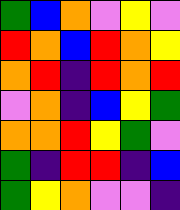[["green", "blue", "orange", "violet", "yellow", "violet"], ["red", "orange", "blue", "red", "orange", "yellow"], ["orange", "red", "indigo", "red", "orange", "red"], ["violet", "orange", "indigo", "blue", "yellow", "green"], ["orange", "orange", "red", "yellow", "green", "violet"], ["green", "indigo", "red", "red", "indigo", "blue"], ["green", "yellow", "orange", "violet", "violet", "indigo"]]